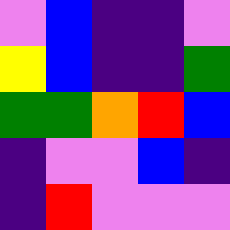[["violet", "blue", "indigo", "indigo", "violet"], ["yellow", "blue", "indigo", "indigo", "green"], ["green", "green", "orange", "red", "blue"], ["indigo", "violet", "violet", "blue", "indigo"], ["indigo", "red", "violet", "violet", "violet"]]